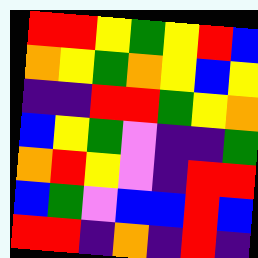[["red", "red", "yellow", "green", "yellow", "red", "blue"], ["orange", "yellow", "green", "orange", "yellow", "blue", "yellow"], ["indigo", "indigo", "red", "red", "green", "yellow", "orange"], ["blue", "yellow", "green", "violet", "indigo", "indigo", "green"], ["orange", "red", "yellow", "violet", "indigo", "red", "red"], ["blue", "green", "violet", "blue", "blue", "red", "blue"], ["red", "red", "indigo", "orange", "indigo", "red", "indigo"]]